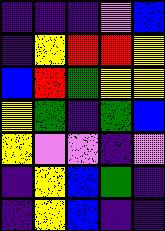[["indigo", "indigo", "indigo", "violet", "blue"], ["indigo", "yellow", "red", "red", "yellow"], ["blue", "red", "green", "yellow", "yellow"], ["yellow", "green", "indigo", "green", "blue"], ["yellow", "violet", "violet", "indigo", "violet"], ["indigo", "yellow", "blue", "green", "indigo"], ["indigo", "yellow", "blue", "indigo", "indigo"]]